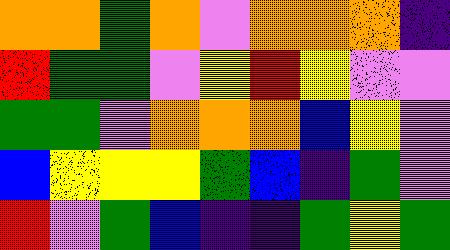[["orange", "orange", "green", "orange", "violet", "orange", "orange", "orange", "indigo"], ["red", "green", "green", "violet", "yellow", "red", "yellow", "violet", "violet"], ["green", "green", "violet", "orange", "orange", "orange", "blue", "yellow", "violet"], ["blue", "yellow", "yellow", "yellow", "green", "blue", "indigo", "green", "violet"], ["red", "violet", "green", "blue", "indigo", "indigo", "green", "yellow", "green"]]